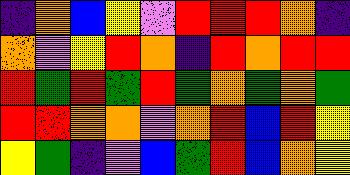[["indigo", "orange", "blue", "yellow", "violet", "red", "red", "red", "orange", "indigo"], ["orange", "violet", "yellow", "red", "orange", "indigo", "red", "orange", "red", "red"], ["red", "green", "red", "green", "red", "green", "orange", "green", "orange", "green"], ["red", "red", "orange", "orange", "violet", "orange", "red", "blue", "red", "yellow"], ["yellow", "green", "indigo", "violet", "blue", "green", "red", "blue", "orange", "yellow"]]